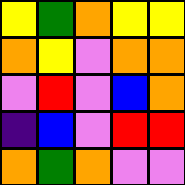[["yellow", "green", "orange", "yellow", "yellow"], ["orange", "yellow", "violet", "orange", "orange"], ["violet", "red", "violet", "blue", "orange"], ["indigo", "blue", "violet", "red", "red"], ["orange", "green", "orange", "violet", "violet"]]